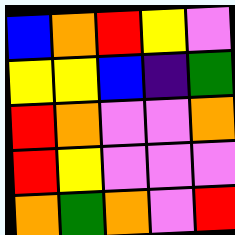[["blue", "orange", "red", "yellow", "violet"], ["yellow", "yellow", "blue", "indigo", "green"], ["red", "orange", "violet", "violet", "orange"], ["red", "yellow", "violet", "violet", "violet"], ["orange", "green", "orange", "violet", "red"]]